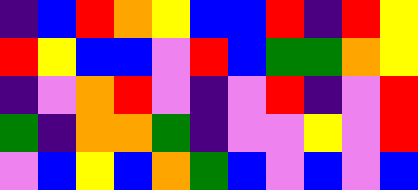[["indigo", "blue", "red", "orange", "yellow", "blue", "blue", "red", "indigo", "red", "yellow"], ["red", "yellow", "blue", "blue", "violet", "red", "blue", "green", "green", "orange", "yellow"], ["indigo", "violet", "orange", "red", "violet", "indigo", "violet", "red", "indigo", "violet", "red"], ["green", "indigo", "orange", "orange", "green", "indigo", "violet", "violet", "yellow", "violet", "red"], ["violet", "blue", "yellow", "blue", "orange", "green", "blue", "violet", "blue", "violet", "blue"]]